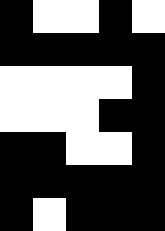[["black", "white", "white", "black", "white"], ["black", "black", "black", "black", "black"], ["white", "white", "white", "white", "black"], ["white", "white", "white", "black", "black"], ["black", "black", "white", "white", "black"], ["black", "black", "black", "black", "black"], ["black", "white", "black", "black", "black"]]